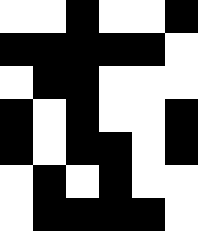[["white", "white", "black", "white", "white", "black"], ["black", "black", "black", "black", "black", "white"], ["white", "black", "black", "white", "white", "white"], ["black", "white", "black", "white", "white", "black"], ["black", "white", "black", "black", "white", "black"], ["white", "black", "white", "black", "white", "white"], ["white", "black", "black", "black", "black", "white"]]